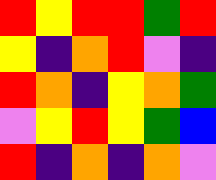[["red", "yellow", "red", "red", "green", "red"], ["yellow", "indigo", "orange", "red", "violet", "indigo"], ["red", "orange", "indigo", "yellow", "orange", "green"], ["violet", "yellow", "red", "yellow", "green", "blue"], ["red", "indigo", "orange", "indigo", "orange", "violet"]]